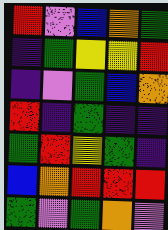[["red", "violet", "blue", "orange", "green"], ["indigo", "green", "yellow", "yellow", "red"], ["indigo", "violet", "green", "blue", "orange"], ["red", "indigo", "green", "indigo", "indigo"], ["green", "red", "yellow", "green", "indigo"], ["blue", "orange", "red", "red", "red"], ["green", "violet", "green", "orange", "violet"]]